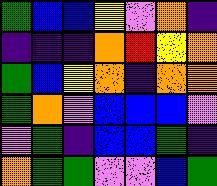[["green", "blue", "blue", "yellow", "violet", "orange", "indigo"], ["indigo", "indigo", "indigo", "orange", "red", "yellow", "orange"], ["green", "blue", "yellow", "orange", "indigo", "orange", "orange"], ["green", "orange", "violet", "blue", "blue", "blue", "violet"], ["violet", "green", "indigo", "blue", "blue", "green", "indigo"], ["orange", "green", "green", "violet", "violet", "blue", "green"]]